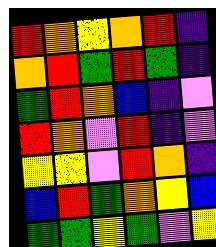[["red", "orange", "yellow", "orange", "red", "indigo"], ["orange", "red", "green", "red", "green", "indigo"], ["green", "red", "orange", "blue", "indigo", "violet"], ["red", "orange", "violet", "red", "indigo", "violet"], ["yellow", "yellow", "violet", "red", "orange", "indigo"], ["blue", "red", "green", "orange", "yellow", "blue"], ["green", "green", "yellow", "green", "violet", "yellow"]]